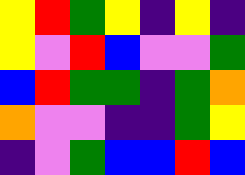[["yellow", "red", "green", "yellow", "indigo", "yellow", "indigo"], ["yellow", "violet", "red", "blue", "violet", "violet", "green"], ["blue", "red", "green", "green", "indigo", "green", "orange"], ["orange", "violet", "violet", "indigo", "indigo", "green", "yellow"], ["indigo", "violet", "green", "blue", "blue", "red", "blue"]]